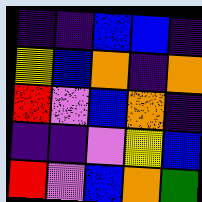[["indigo", "indigo", "blue", "blue", "indigo"], ["yellow", "blue", "orange", "indigo", "orange"], ["red", "violet", "blue", "orange", "indigo"], ["indigo", "indigo", "violet", "yellow", "blue"], ["red", "violet", "blue", "orange", "green"]]